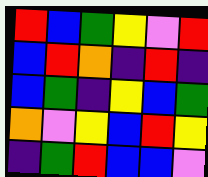[["red", "blue", "green", "yellow", "violet", "red"], ["blue", "red", "orange", "indigo", "red", "indigo"], ["blue", "green", "indigo", "yellow", "blue", "green"], ["orange", "violet", "yellow", "blue", "red", "yellow"], ["indigo", "green", "red", "blue", "blue", "violet"]]